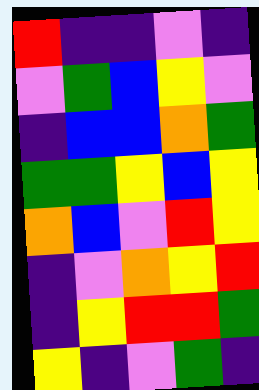[["red", "indigo", "indigo", "violet", "indigo"], ["violet", "green", "blue", "yellow", "violet"], ["indigo", "blue", "blue", "orange", "green"], ["green", "green", "yellow", "blue", "yellow"], ["orange", "blue", "violet", "red", "yellow"], ["indigo", "violet", "orange", "yellow", "red"], ["indigo", "yellow", "red", "red", "green"], ["yellow", "indigo", "violet", "green", "indigo"]]